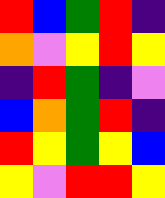[["red", "blue", "green", "red", "indigo"], ["orange", "violet", "yellow", "red", "yellow"], ["indigo", "red", "green", "indigo", "violet"], ["blue", "orange", "green", "red", "indigo"], ["red", "yellow", "green", "yellow", "blue"], ["yellow", "violet", "red", "red", "yellow"]]